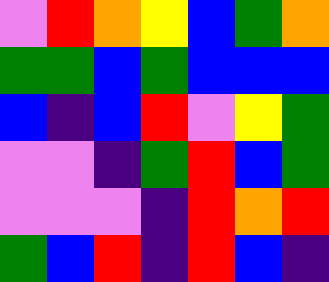[["violet", "red", "orange", "yellow", "blue", "green", "orange"], ["green", "green", "blue", "green", "blue", "blue", "blue"], ["blue", "indigo", "blue", "red", "violet", "yellow", "green"], ["violet", "violet", "indigo", "green", "red", "blue", "green"], ["violet", "violet", "violet", "indigo", "red", "orange", "red"], ["green", "blue", "red", "indigo", "red", "blue", "indigo"]]